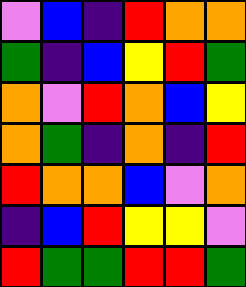[["violet", "blue", "indigo", "red", "orange", "orange"], ["green", "indigo", "blue", "yellow", "red", "green"], ["orange", "violet", "red", "orange", "blue", "yellow"], ["orange", "green", "indigo", "orange", "indigo", "red"], ["red", "orange", "orange", "blue", "violet", "orange"], ["indigo", "blue", "red", "yellow", "yellow", "violet"], ["red", "green", "green", "red", "red", "green"]]